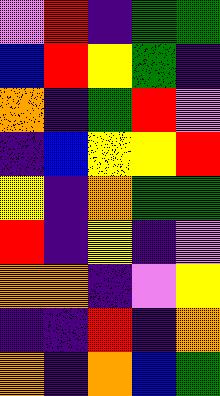[["violet", "red", "indigo", "green", "green"], ["blue", "red", "yellow", "green", "indigo"], ["orange", "indigo", "green", "red", "violet"], ["indigo", "blue", "yellow", "yellow", "red"], ["yellow", "indigo", "orange", "green", "green"], ["red", "indigo", "yellow", "indigo", "violet"], ["orange", "orange", "indigo", "violet", "yellow"], ["indigo", "indigo", "red", "indigo", "orange"], ["orange", "indigo", "orange", "blue", "green"]]